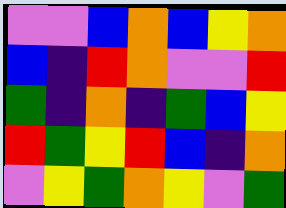[["violet", "violet", "blue", "orange", "blue", "yellow", "orange"], ["blue", "indigo", "red", "orange", "violet", "violet", "red"], ["green", "indigo", "orange", "indigo", "green", "blue", "yellow"], ["red", "green", "yellow", "red", "blue", "indigo", "orange"], ["violet", "yellow", "green", "orange", "yellow", "violet", "green"]]